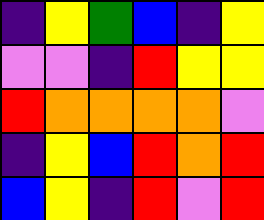[["indigo", "yellow", "green", "blue", "indigo", "yellow"], ["violet", "violet", "indigo", "red", "yellow", "yellow"], ["red", "orange", "orange", "orange", "orange", "violet"], ["indigo", "yellow", "blue", "red", "orange", "red"], ["blue", "yellow", "indigo", "red", "violet", "red"]]